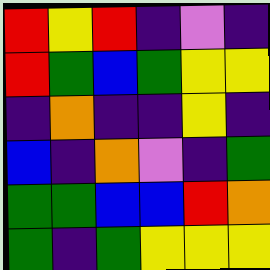[["red", "yellow", "red", "indigo", "violet", "indigo"], ["red", "green", "blue", "green", "yellow", "yellow"], ["indigo", "orange", "indigo", "indigo", "yellow", "indigo"], ["blue", "indigo", "orange", "violet", "indigo", "green"], ["green", "green", "blue", "blue", "red", "orange"], ["green", "indigo", "green", "yellow", "yellow", "yellow"]]